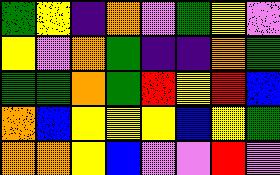[["green", "yellow", "indigo", "orange", "violet", "green", "yellow", "violet"], ["yellow", "violet", "orange", "green", "indigo", "indigo", "orange", "green"], ["green", "green", "orange", "green", "red", "yellow", "red", "blue"], ["orange", "blue", "yellow", "yellow", "yellow", "blue", "yellow", "green"], ["orange", "orange", "yellow", "blue", "violet", "violet", "red", "violet"]]